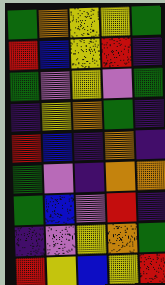[["green", "orange", "yellow", "yellow", "green"], ["red", "blue", "yellow", "red", "indigo"], ["green", "violet", "yellow", "violet", "green"], ["indigo", "yellow", "orange", "green", "indigo"], ["red", "blue", "indigo", "orange", "indigo"], ["green", "violet", "indigo", "orange", "orange"], ["green", "blue", "violet", "red", "indigo"], ["indigo", "violet", "yellow", "orange", "green"], ["red", "yellow", "blue", "yellow", "red"]]